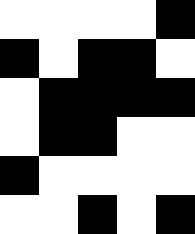[["white", "white", "white", "white", "black"], ["black", "white", "black", "black", "white"], ["white", "black", "black", "black", "black"], ["white", "black", "black", "white", "white"], ["black", "white", "white", "white", "white"], ["white", "white", "black", "white", "black"]]